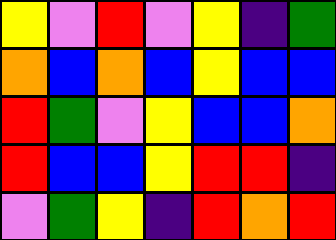[["yellow", "violet", "red", "violet", "yellow", "indigo", "green"], ["orange", "blue", "orange", "blue", "yellow", "blue", "blue"], ["red", "green", "violet", "yellow", "blue", "blue", "orange"], ["red", "blue", "blue", "yellow", "red", "red", "indigo"], ["violet", "green", "yellow", "indigo", "red", "orange", "red"]]